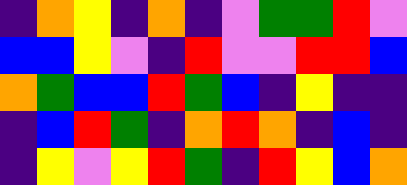[["indigo", "orange", "yellow", "indigo", "orange", "indigo", "violet", "green", "green", "red", "violet"], ["blue", "blue", "yellow", "violet", "indigo", "red", "violet", "violet", "red", "red", "blue"], ["orange", "green", "blue", "blue", "red", "green", "blue", "indigo", "yellow", "indigo", "indigo"], ["indigo", "blue", "red", "green", "indigo", "orange", "red", "orange", "indigo", "blue", "indigo"], ["indigo", "yellow", "violet", "yellow", "red", "green", "indigo", "red", "yellow", "blue", "orange"]]